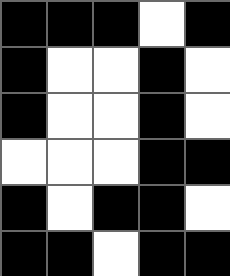[["black", "black", "black", "white", "black"], ["black", "white", "white", "black", "white"], ["black", "white", "white", "black", "white"], ["white", "white", "white", "black", "black"], ["black", "white", "black", "black", "white"], ["black", "black", "white", "black", "black"]]